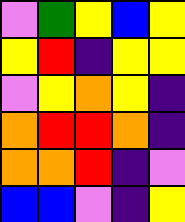[["violet", "green", "yellow", "blue", "yellow"], ["yellow", "red", "indigo", "yellow", "yellow"], ["violet", "yellow", "orange", "yellow", "indigo"], ["orange", "red", "red", "orange", "indigo"], ["orange", "orange", "red", "indigo", "violet"], ["blue", "blue", "violet", "indigo", "yellow"]]